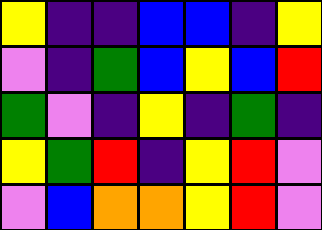[["yellow", "indigo", "indigo", "blue", "blue", "indigo", "yellow"], ["violet", "indigo", "green", "blue", "yellow", "blue", "red"], ["green", "violet", "indigo", "yellow", "indigo", "green", "indigo"], ["yellow", "green", "red", "indigo", "yellow", "red", "violet"], ["violet", "blue", "orange", "orange", "yellow", "red", "violet"]]